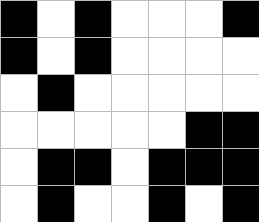[["black", "white", "black", "white", "white", "white", "black"], ["black", "white", "black", "white", "white", "white", "white"], ["white", "black", "white", "white", "white", "white", "white"], ["white", "white", "white", "white", "white", "black", "black"], ["white", "black", "black", "white", "black", "black", "black"], ["white", "black", "white", "white", "black", "white", "black"]]